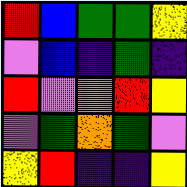[["red", "blue", "green", "green", "yellow"], ["violet", "blue", "indigo", "green", "indigo"], ["red", "violet", "orange", "red", "yellow"], ["violet", "green", "orange", "green", "violet"], ["yellow", "red", "indigo", "indigo", "yellow"]]